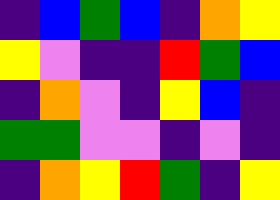[["indigo", "blue", "green", "blue", "indigo", "orange", "yellow"], ["yellow", "violet", "indigo", "indigo", "red", "green", "blue"], ["indigo", "orange", "violet", "indigo", "yellow", "blue", "indigo"], ["green", "green", "violet", "violet", "indigo", "violet", "indigo"], ["indigo", "orange", "yellow", "red", "green", "indigo", "yellow"]]